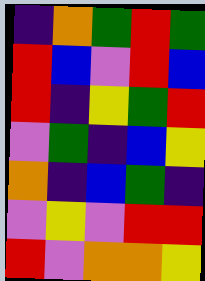[["indigo", "orange", "green", "red", "green"], ["red", "blue", "violet", "red", "blue"], ["red", "indigo", "yellow", "green", "red"], ["violet", "green", "indigo", "blue", "yellow"], ["orange", "indigo", "blue", "green", "indigo"], ["violet", "yellow", "violet", "red", "red"], ["red", "violet", "orange", "orange", "yellow"]]